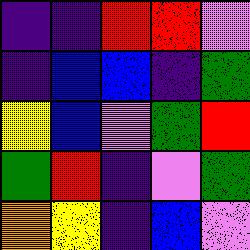[["indigo", "indigo", "red", "red", "violet"], ["indigo", "blue", "blue", "indigo", "green"], ["yellow", "blue", "violet", "green", "red"], ["green", "red", "indigo", "violet", "green"], ["orange", "yellow", "indigo", "blue", "violet"]]